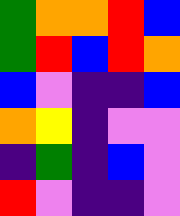[["green", "orange", "orange", "red", "blue"], ["green", "red", "blue", "red", "orange"], ["blue", "violet", "indigo", "indigo", "blue"], ["orange", "yellow", "indigo", "violet", "violet"], ["indigo", "green", "indigo", "blue", "violet"], ["red", "violet", "indigo", "indigo", "violet"]]